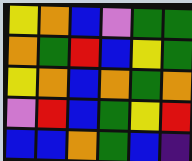[["yellow", "orange", "blue", "violet", "green", "green"], ["orange", "green", "red", "blue", "yellow", "green"], ["yellow", "orange", "blue", "orange", "green", "orange"], ["violet", "red", "blue", "green", "yellow", "red"], ["blue", "blue", "orange", "green", "blue", "indigo"]]